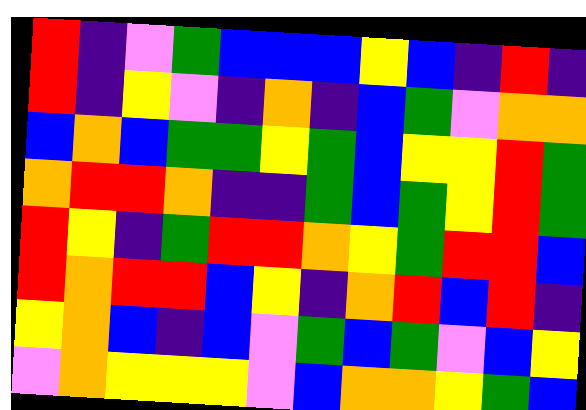[["red", "indigo", "violet", "green", "blue", "blue", "blue", "yellow", "blue", "indigo", "red", "indigo"], ["red", "indigo", "yellow", "violet", "indigo", "orange", "indigo", "blue", "green", "violet", "orange", "orange"], ["blue", "orange", "blue", "green", "green", "yellow", "green", "blue", "yellow", "yellow", "red", "green"], ["orange", "red", "red", "orange", "indigo", "indigo", "green", "blue", "green", "yellow", "red", "green"], ["red", "yellow", "indigo", "green", "red", "red", "orange", "yellow", "green", "red", "red", "blue"], ["red", "orange", "red", "red", "blue", "yellow", "indigo", "orange", "red", "blue", "red", "indigo"], ["yellow", "orange", "blue", "indigo", "blue", "violet", "green", "blue", "green", "violet", "blue", "yellow"], ["violet", "orange", "yellow", "yellow", "yellow", "violet", "blue", "orange", "orange", "yellow", "green", "blue"]]